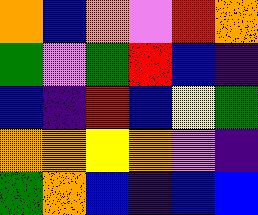[["orange", "blue", "orange", "violet", "red", "orange"], ["green", "violet", "green", "red", "blue", "indigo"], ["blue", "indigo", "red", "blue", "yellow", "green"], ["orange", "orange", "yellow", "orange", "violet", "indigo"], ["green", "orange", "blue", "indigo", "blue", "blue"]]